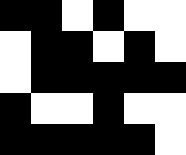[["black", "black", "white", "black", "white", "white"], ["white", "black", "black", "white", "black", "white"], ["white", "black", "black", "black", "black", "black"], ["black", "white", "white", "black", "white", "white"], ["black", "black", "black", "black", "black", "white"]]